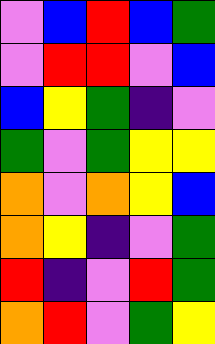[["violet", "blue", "red", "blue", "green"], ["violet", "red", "red", "violet", "blue"], ["blue", "yellow", "green", "indigo", "violet"], ["green", "violet", "green", "yellow", "yellow"], ["orange", "violet", "orange", "yellow", "blue"], ["orange", "yellow", "indigo", "violet", "green"], ["red", "indigo", "violet", "red", "green"], ["orange", "red", "violet", "green", "yellow"]]